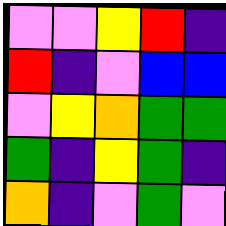[["violet", "violet", "yellow", "red", "indigo"], ["red", "indigo", "violet", "blue", "blue"], ["violet", "yellow", "orange", "green", "green"], ["green", "indigo", "yellow", "green", "indigo"], ["orange", "indigo", "violet", "green", "violet"]]